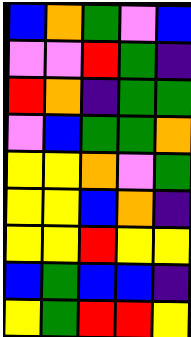[["blue", "orange", "green", "violet", "blue"], ["violet", "violet", "red", "green", "indigo"], ["red", "orange", "indigo", "green", "green"], ["violet", "blue", "green", "green", "orange"], ["yellow", "yellow", "orange", "violet", "green"], ["yellow", "yellow", "blue", "orange", "indigo"], ["yellow", "yellow", "red", "yellow", "yellow"], ["blue", "green", "blue", "blue", "indigo"], ["yellow", "green", "red", "red", "yellow"]]